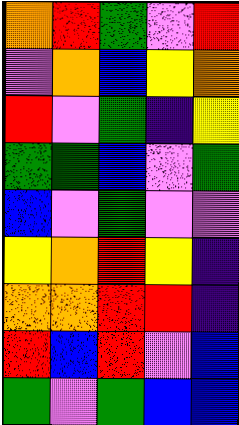[["orange", "red", "green", "violet", "red"], ["violet", "orange", "blue", "yellow", "orange"], ["red", "violet", "green", "indigo", "yellow"], ["green", "green", "blue", "violet", "green"], ["blue", "violet", "green", "violet", "violet"], ["yellow", "orange", "red", "yellow", "indigo"], ["orange", "orange", "red", "red", "indigo"], ["red", "blue", "red", "violet", "blue"], ["green", "violet", "green", "blue", "blue"]]